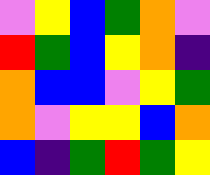[["violet", "yellow", "blue", "green", "orange", "violet"], ["red", "green", "blue", "yellow", "orange", "indigo"], ["orange", "blue", "blue", "violet", "yellow", "green"], ["orange", "violet", "yellow", "yellow", "blue", "orange"], ["blue", "indigo", "green", "red", "green", "yellow"]]